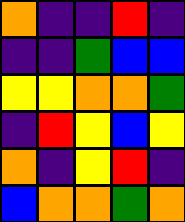[["orange", "indigo", "indigo", "red", "indigo"], ["indigo", "indigo", "green", "blue", "blue"], ["yellow", "yellow", "orange", "orange", "green"], ["indigo", "red", "yellow", "blue", "yellow"], ["orange", "indigo", "yellow", "red", "indigo"], ["blue", "orange", "orange", "green", "orange"]]